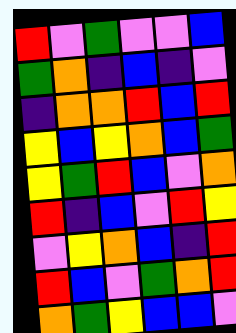[["red", "violet", "green", "violet", "violet", "blue"], ["green", "orange", "indigo", "blue", "indigo", "violet"], ["indigo", "orange", "orange", "red", "blue", "red"], ["yellow", "blue", "yellow", "orange", "blue", "green"], ["yellow", "green", "red", "blue", "violet", "orange"], ["red", "indigo", "blue", "violet", "red", "yellow"], ["violet", "yellow", "orange", "blue", "indigo", "red"], ["red", "blue", "violet", "green", "orange", "red"], ["orange", "green", "yellow", "blue", "blue", "violet"]]